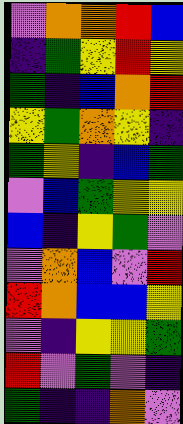[["violet", "orange", "orange", "red", "blue"], ["indigo", "green", "yellow", "red", "yellow"], ["green", "indigo", "blue", "orange", "red"], ["yellow", "green", "orange", "yellow", "indigo"], ["green", "yellow", "indigo", "blue", "green"], ["violet", "blue", "green", "yellow", "yellow"], ["blue", "indigo", "yellow", "green", "violet"], ["violet", "orange", "blue", "violet", "red"], ["red", "orange", "blue", "blue", "yellow"], ["violet", "indigo", "yellow", "yellow", "green"], ["red", "violet", "green", "violet", "indigo"], ["green", "indigo", "indigo", "orange", "violet"]]